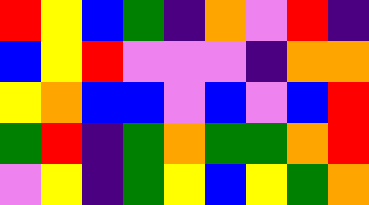[["red", "yellow", "blue", "green", "indigo", "orange", "violet", "red", "indigo"], ["blue", "yellow", "red", "violet", "violet", "violet", "indigo", "orange", "orange"], ["yellow", "orange", "blue", "blue", "violet", "blue", "violet", "blue", "red"], ["green", "red", "indigo", "green", "orange", "green", "green", "orange", "red"], ["violet", "yellow", "indigo", "green", "yellow", "blue", "yellow", "green", "orange"]]